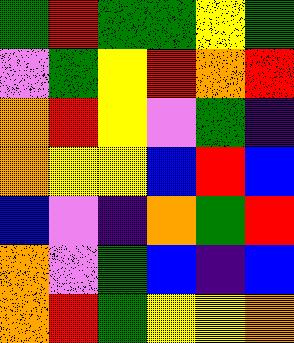[["green", "red", "green", "green", "yellow", "green"], ["violet", "green", "yellow", "red", "orange", "red"], ["orange", "red", "yellow", "violet", "green", "indigo"], ["orange", "yellow", "yellow", "blue", "red", "blue"], ["blue", "violet", "indigo", "orange", "green", "red"], ["orange", "violet", "green", "blue", "indigo", "blue"], ["orange", "red", "green", "yellow", "yellow", "orange"]]